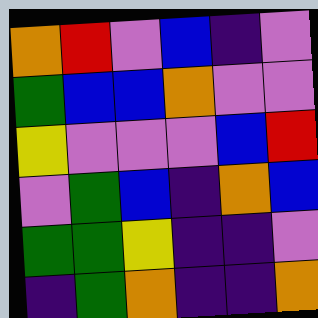[["orange", "red", "violet", "blue", "indigo", "violet"], ["green", "blue", "blue", "orange", "violet", "violet"], ["yellow", "violet", "violet", "violet", "blue", "red"], ["violet", "green", "blue", "indigo", "orange", "blue"], ["green", "green", "yellow", "indigo", "indigo", "violet"], ["indigo", "green", "orange", "indigo", "indigo", "orange"]]